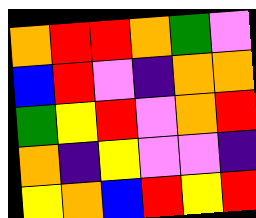[["orange", "red", "red", "orange", "green", "violet"], ["blue", "red", "violet", "indigo", "orange", "orange"], ["green", "yellow", "red", "violet", "orange", "red"], ["orange", "indigo", "yellow", "violet", "violet", "indigo"], ["yellow", "orange", "blue", "red", "yellow", "red"]]